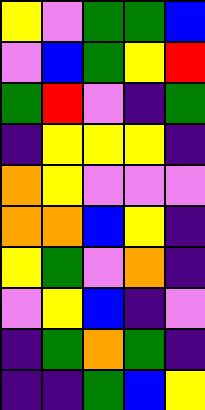[["yellow", "violet", "green", "green", "blue"], ["violet", "blue", "green", "yellow", "red"], ["green", "red", "violet", "indigo", "green"], ["indigo", "yellow", "yellow", "yellow", "indigo"], ["orange", "yellow", "violet", "violet", "violet"], ["orange", "orange", "blue", "yellow", "indigo"], ["yellow", "green", "violet", "orange", "indigo"], ["violet", "yellow", "blue", "indigo", "violet"], ["indigo", "green", "orange", "green", "indigo"], ["indigo", "indigo", "green", "blue", "yellow"]]